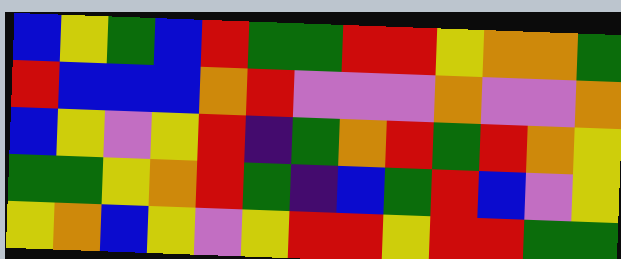[["blue", "yellow", "green", "blue", "red", "green", "green", "red", "red", "yellow", "orange", "orange", "green"], ["red", "blue", "blue", "blue", "orange", "red", "violet", "violet", "violet", "orange", "violet", "violet", "orange"], ["blue", "yellow", "violet", "yellow", "red", "indigo", "green", "orange", "red", "green", "red", "orange", "yellow"], ["green", "green", "yellow", "orange", "red", "green", "indigo", "blue", "green", "red", "blue", "violet", "yellow"], ["yellow", "orange", "blue", "yellow", "violet", "yellow", "red", "red", "yellow", "red", "red", "green", "green"]]